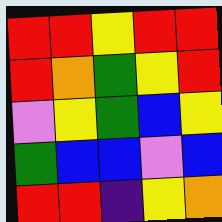[["red", "red", "yellow", "red", "red"], ["red", "orange", "green", "yellow", "red"], ["violet", "yellow", "green", "blue", "yellow"], ["green", "blue", "blue", "violet", "blue"], ["red", "red", "indigo", "yellow", "orange"]]